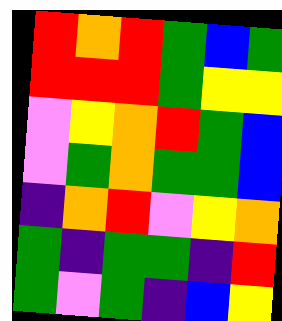[["red", "orange", "red", "green", "blue", "green"], ["red", "red", "red", "green", "yellow", "yellow"], ["violet", "yellow", "orange", "red", "green", "blue"], ["violet", "green", "orange", "green", "green", "blue"], ["indigo", "orange", "red", "violet", "yellow", "orange"], ["green", "indigo", "green", "green", "indigo", "red"], ["green", "violet", "green", "indigo", "blue", "yellow"]]